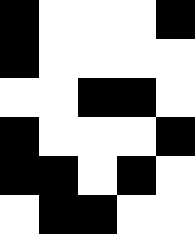[["black", "white", "white", "white", "black"], ["black", "white", "white", "white", "white"], ["white", "white", "black", "black", "white"], ["black", "white", "white", "white", "black"], ["black", "black", "white", "black", "white"], ["white", "black", "black", "white", "white"]]